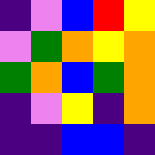[["indigo", "violet", "blue", "red", "yellow"], ["violet", "green", "orange", "yellow", "orange"], ["green", "orange", "blue", "green", "orange"], ["indigo", "violet", "yellow", "indigo", "orange"], ["indigo", "indigo", "blue", "blue", "indigo"]]